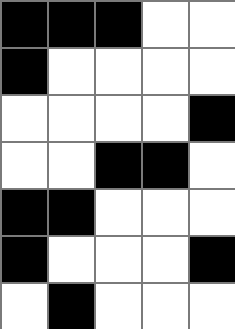[["black", "black", "black", "white", "white"], ["black", "white", "white", "white", "white"], ["white", "white", "white", "white", "black"], ["white", "white", "black", "black", "white"], ["black", "black", "white", "white", "white"], ["black", "white", "white", "white", "black"], ["white", "black", "white", "white", "white"]]